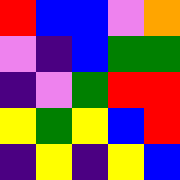[["red", "blue", "blue", "violet", "orange"], ["violet", "indigo", "blue", "green", "green"], ["indigo", "violet", "green", "red", "red"], ["yellow", "green", "yellow", "blue", "red"], ["indigo", "yellow", "indigo", "yellow", "blue"]]